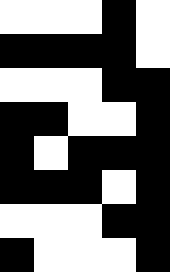[["white", "white", "white", "black", "white"], ["black", "black", "black", "black", "white"], ["white", "white", "white", "black", "black"], ["black", "black", "white", "white", "black"], ["black", "white", "black", "black", "black"], ["black", "black", "black", "white", "black"], ["white", "white", "white", "black", "black"], ["black", "white", "white", "white", "black"]]